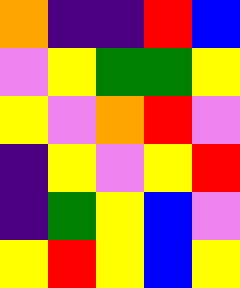[["orange", "indigo", "indigo", "red", "blue"], ["violet", "yellow", "green", "green", "yellow"], ["yellow", "violet", "orange", "red", "violet"], ["indigo", "yellow", "violet", "yellow", "red"], ["indigo", "green", "yellow", "blue", "violet"], ["yellow", "red", "yellow", "blue", "yellow"]]